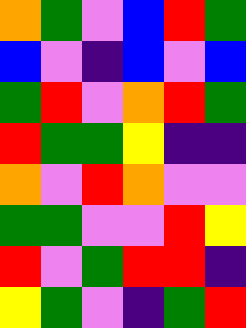[["orange", "green", "violet", "blue", "red", "green"], ["blue", "violet", "indigo", "blue", "violet", "blue"], ["green", "red", "violet", "orange", "red", "green"], ["red", "green", "green", "yellow", "indigo", "indigo"], ["orange", "violet", "red", "orange", "violet", "violet"], ["green", "green", "violet", "violet", "red", "yellow"], ["red", "violet", "green", "red", "red", "indigo"], ["yellow", "green", "violet", "indigo", "green", "red"]]